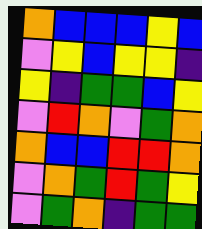[["orange", "blue", "blue", "blue", "yellow", "blue"], ["violet", "yellow", "blue", "yellow", "yellow", "indigo"], ["yellow", "indigo", "green", "green", "blue", "yellow"], ["violet", "red", "orange", "violet", "green", "orange"], ["orange", "blue", "blue", "red", "red", "orange"], ["violet", "orange", "green", "red", "green", "yellow"], ["violet", "green", "orange", "indigo", "green", "green"]]